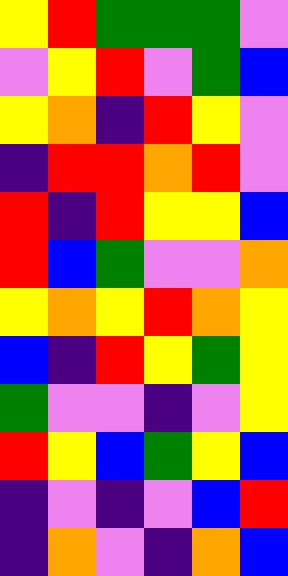[["yellow", "red", "green", "green", "green", "violet"], ["violet", "yellow", "red", "violet", "green", "blue"], ["yellow", "orange", "indigo", "red", "yellow", "violet"], ["indigo", "red", "red", "orange", "red", "violet"], ["red", "indigo", "red", "yellow", "yellow", "blue"], ["red", "blue", "green", "violet", "violet", "orange"], ["yellow", "orange", "yellow", "red", "orange", "yellow"], ["blue", "indigo", "red", "yellow", "green", "yellow"], ["green", "violet", "violet", "indigo", "violet", "yellow"], ["red", "yellow", "blue", "green", "yellow", "blue"], ["indigo", "violet", "indigo", "violet", "blue", "red"], ["indigo", "orange", "violet", "indigo", "orange", "blue"]]